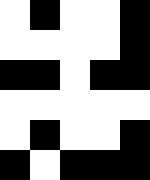[["white", "black", "white", "white", "black"], ["white", "white", "white", "white", "black"], ["black", "black", "white", "black", "black"], ["white", "white", "white", "white", "white"], ["white", "black", "white", "white", "black"], ["black", "white", "black", "black", "black"]]